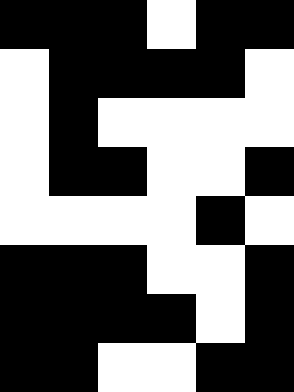[["black", "black", "black", "white", "black", "black"], ["white", "black", "black", "black", "black", "white"], ["white", "black", "white", "white", "white", "white"], ["white", "black", "black", "white", "white", "black"], ["white", "white", "white", "white", "black", "white"], ["black", "black", "black", "white", "white", "black"], ["black", "black", "black", "black", "white", "black"], ["black", "black", "white", "white", "black", "black"]]